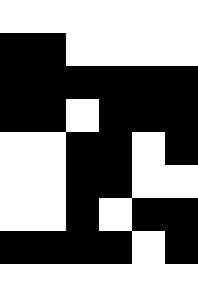[["white", "white", "white", "white", "white", "white"], ["black", "black", "white", "white", "white", "white"], ["black", "black", "black", "black", "black", "black"], ["black", "black", "white", "black", "black", "black"], ["white", "white", "black", "black", "white", "black"], ["white", "white", "black", "black", "white", "white"], ["white", "white", "black", "white", "black", "black"], ["black", "black", "black", "black", "white", "black"], ["white", "white", "white", "white", "white", "white"]]